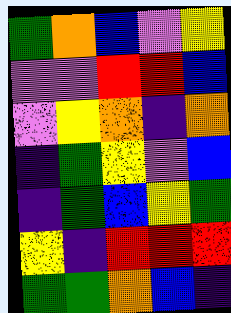[["green", "orange", "blue", "violet", "yellow"], ["violet", "violet", "red", "red", "blue"], ["violet", "yellow", "orange", "indigo", "orange"], ["indigo", "green", "yellow", "violet", "blue"], ["indigo", "green", "blue", "yellow", "green"], ["yellow", "indigo", "red", "red", "red"], ["green", "green", "orange", "blue", "indigo"]]